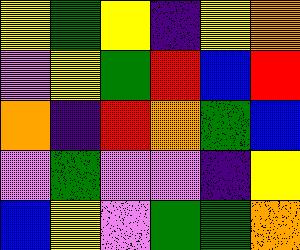[["yellow", "green", "yellow", "indigo", "yellow", "orange"], ["violet", "yellow", "green", "red", "blue", "red"], ["orange", "indigo", "red", "orange", "green", "blue"], ["violet", "green", "violet", "violet", "indigo", "yellow"], ["blue", "yellow", "violet", "green", "green", "orange"]]